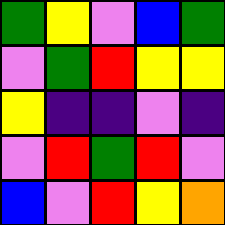[["green", "yellow", "violet", "blue", "green"], ["violet", "green", "red", "yellow", "yellow"], ["yellow", "indigo", "indigo", "violet", "indigo"], ["violet", "red", "green", "red", "violet"], ["blue", "violet", "red", "yellow", "orange"]]